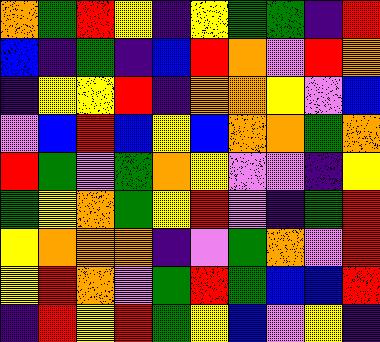[["orange", "green", "red", "yellow", "indigo", "yellow", "green", "green", "indigo", "red"], ["blue", "indigo", "green", "indigo", "blue", "red", "orange", "violet", "red", "orange"], ["indigo", "yellow", "yellow", "red", "indigo", "orange", "orange", "yellow", "violet", "blue"], ["violet", "blue", "red", "blue", "yellow", "blue", "orange", "orange", "green", "orange"], ["red", "green", "violet", "green", "orange", "yellow", "violet", "violet", "indigo", "yellow"], ["green", "yellow", "orange", "green", "yellow", "red", "violet", "indigo", "green", "red"], ["yellow", "orange", "orange", "orange", "indigo", "violet", "green", "orange", "violet", "red"], ["yellow", "red", "orange", "violet", "green", "red", "green", "blue", "blue", "red"], ["indigo", "red", "yellow", "red", "green", "yellow", "blue", "violet", "yellow", "indigo"]]